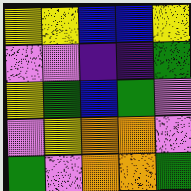[["yellow", "yellow", "blue", "blue", "yellow"], ["violet", "violet", "indigo", "indigo", "green"], ["yellow", "green", "blue", "green", "violet"], ["violet", "yellow", "orange", "orange", "violet"], ["green", "violet", "orange", "orange", "green"]]